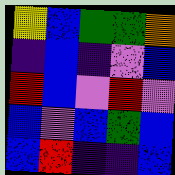[["yellow", "blue", "green", "green", "orange"], ["indigo", "blue", "indigo", "violet", "blue"], ["red", "blue", "violet", "red", "violet"], ["blue", "violet", "blue", "green", "blue"], ["blue", "red", "indigo", "indigo", "blue"]]